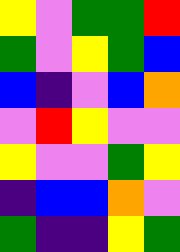[["yellow", "violet", "green", "green", "red"], ["green", "violet", "yellow", "green", "blue"], ["blue", "indigo", "violet", "blue", "orange"], ["violet", "red", "yellow", "violet", "violet"], ["yellow", "violet", "violet", "green", "yellow"], ["indigo", "blue", "blue", "orange", "violet"], ["green", "indigo", "indigo", "yellow", "green"]]